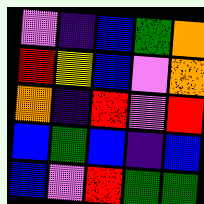[["violet", "indigo", "blue", "green", "orange"], ["red", "yellow", "blue", "violet", "orange"], ["orange", "indigo", "red", "violet", "red"], ["blue", "green", "blue", "indigo", "blue"], ["blue", "violet", "red", "green", "green"]]